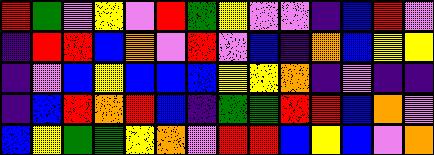[["red", "green", "violet", "yellow", "violet", "red", "green", "yellow", "violet", "violet", "indigo", "blue", "red", "violet"], ["indigo", "red", "red", "blue", "orange", "violet", "red", "violet", "blue", "indigo", "orange", "blue", "yellow", "yellow"], ["indigo", "violet", "blue", "yellow", "blue", "blue", "blue", "yellow", "yellow", "orange", "indigo", "violet", "indigo", "indigo"], ["indigo", "blue", "red", "orange", "red", "blue", "indigo", "green", "green", "red", "red", "blue", "orange", "violet"], ["blue", "yellow", "green", "green", "yellow", "orange", "violet", "red", "red", "blue", "yellow", "blue", "violet", "orange"]]